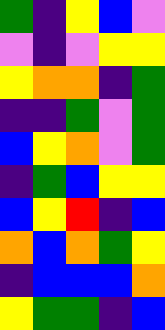[["green", "indigo", "yellow", "blue", "violet"], ["violet", "indigo", "violet", "yellow", "yellow"], ["yellow", "orange", "orange", "indigo", "green"], ["indigo", "indigo", "green", "violet", "green"], ["blue", "yellow", "orange", "violet", "green"], ["indigo", "green", "blue", "yellow", "yellow"], ["blue", "yellow", "red", "indigo", "blue"], ["orange", "blue", "orange", "green", "yellow"], ["indigo", "blue", "blue", "blue", "orange"], ["yellow", "green", "green", "indigo", "blue"]]